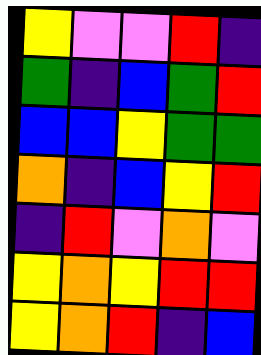[["yellow", "violet", "violet", "red", "indigo"], ["green", "indigo", "blue", "green", "red"], ["blue", "blue", "yellow", "green", "green"], ["orange", "indigo", "blue", "yellow", "red"], ["indigo", "red", "violet", "orange", "violet"], ["yellow", "orange", "yellow", "red", "red"], ["yellow", "orange", "red", "indigo", "blue"]]